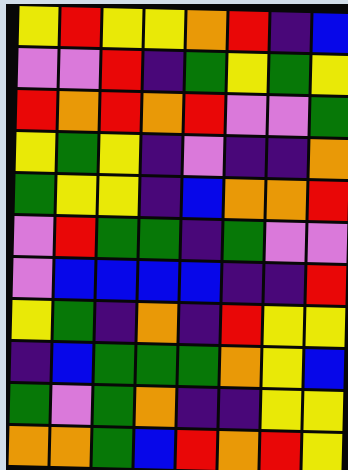[["yellow", "red", "yellow", "yellow", "orange", "red", "indigo", "blue"], ["violet", "violet", "red", "indigo", "green", "yellow", "green", "yellow"], ["red", "orange", "red", "orange", "red", "violet", "violet", "green"], ["yellow", "green", "yellow", "indigo", "violet", "indigo", "indigo", "orange"], ["green", "yellow", "yellow", "indigo", "blue", "orange", "orange", "red"], ["violet", "red", "green", "green", "indigo", "green", "violet", "violet"], ["violet", "blue", "blue", "blue", "blue", "indigo", "indigo", "red"], ["yellow", "green", "indigo", "orange", "indigo", "red", "yellow", "yellow"], ["indigo", "blue", "green", "green", "green", "orange", "yellow", "blue"], ["green", "violet", "green", "orange", "indigo", "indigo", "yellow", "yellow"], ["orange", "orange", "green", "blue", "red", "orange", "red", "yellow"]]